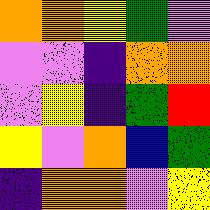[["orange", "orange", "yellow", "green", "violet"], ["violet", "violet", "indigo", "orange", "orange"], ["violet", "yellow", "indigo", "green", "red"], ["yellow", "violet", "orange", "blue", "green"], ["indigo", "orange", "orange", "violet", "yellow"]]